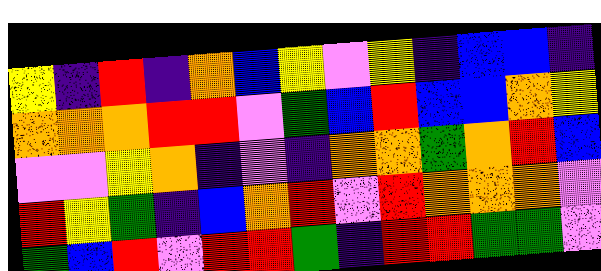[["yellow", "indigo", "red", "indigo", "orange", "blue", "yellow", "violet", "yellow", "indigo", "blue", "blue", "indigo"], ["orange", "orange", "orange", "red", "red", "violet", "green", "blue", "red", "blue", "blue", "orange", "yellow"], ["violet", "violet", "yellow", "orange", "indigo", "violet", "indigo", "orange", "orange", "green", "orange", "red", "blue"], ["red", "yellow", "green", "indigo", "blue", "orange", "red", "violet", "red", "orange", "orange", "orange", "violet"], ["green", "blue", "red", "violet", "red", "red", "green", "indigo", "red", "red", "green", "green", "violet"]]